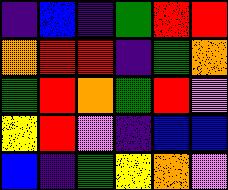[["indigo", "blue", "indigo", "green", "red", "red"], ["orange", "red", "red", "indigo", "green", "orange"], ["green", "red", "orange", "green", "red", "violet"], ["yellow", "red", "violet", "indigo", "blue", "blue"], ["blue", "indigo", "green", "yellow", "orange", "violet"]]